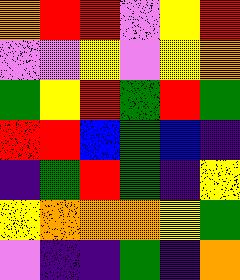[["orange", "red", "red", "violet", "yellow", "red"], ["violet", "violet", "yellow", "violet", "yellow", "orange"], ["green", "yellow", "red", "green", "red", "green"], ["red", "red", "blue", "green", "blue", "indigo"], ["indigo", "green", "red", "green", "indigo", "yellow"], ["yellow", "orange", "orange", "orange", "yellow", "green"], ["violet", "indigo", "indigo", "green", "indigo", "orange"]]